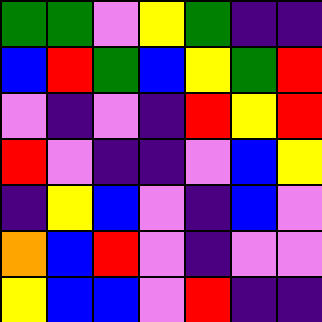[["green", "green", "violet", "yellow", "green", "indigo", "indigo"], ["blue", "red", "green", "blue", "yellow", "green", "red"], ["violet", "indigo", "violet", "indigo", "red", "yellow", "red"], ["red", "violet", "indigo", "indigo", "violet", "blue", "yellow"], ["indigo", "yellow", "blue", "violet", "indigo", "blue", "violet"], ["orange", "blue", "red", "violet", "indigo", "violet", "violet"], ["yellow", "blue", "blue", "violet", "red", "indigo", "indigo"]]